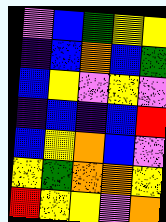[["violet", "blue", "green", "yellow", "yellow"], ["indigo", "blue", "orange", "blue", "green"], ["blue", "yellow", "violet", "yellow", "violet"], ["indigo", "blue", "indigo", "blue", "red"], ["blue", "yellow", "orange", "blue", "violet"], ["yellow", "green", "orange", "orange", "yellow"], ["red", "yellow", "yellow", "violet", "orange"]]